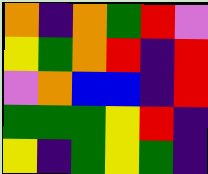[["orange", "indigo", "orange", "green", "red", "violet"], ["yellow", "green", "orange", "red", "indigo", "red"], ["violet", "orange", "blue", "blue", "indigo", "red"], ["green", "green", "green", "yellow", "red", "indigo"], ["yellow", "indigo", "green", "yellow", "green", "indigo"]]